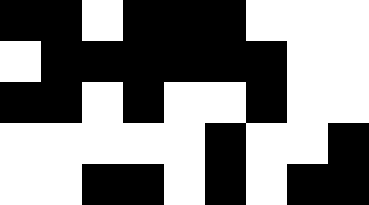[["black", "black", "white", "black", "black", "black", "white", "white", "white"], ["white", "black", "black", "black", "black", "black", "black", "white", "white"], ["black", "black", "white", "black", "white", "white", "black", "white", "white"], ["white", "white", "white", "white", "white", "black", "white", "white", "black"], ["white", "white", "black", "black", "white", "black", "white", "black", "black"]]